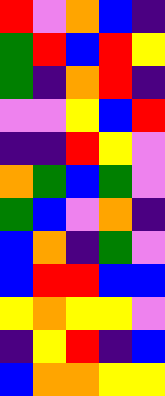[["red", "violet", "orange", "blue", "indigo"], ["green", "red", "blue", "red", "yellow"], ["green", "indigo", "orange", "red", "indigo"], ["violet", "violet", "yellow", "blue", "red"], ["indigo", "indigo", "red", "yellow", "violet"], ["orange", "green", "blue", "green", "violet"], ["green", "blue", "violet", "orange", "indigo"], ["blue", "orange", "indigo", "green", "violet"], ["blue", "red", "red", "blue", "blue"], ["yellow", "orange", "yellow", "yellow", "violet"], ["indigo", "yellow", "red", "indigo", "blue"], ["blue", "orange", "orange", "yellow", "yellow"]]